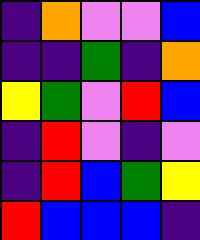[["indigo", "orange", "violet", "violet", "blue"], ["indigo", "indigo", "green", "indigo", "orange"], ["yellow", "green", "violet", "red", "blue"], ["indigo", "red", "violet", "indigo", "violet"], ["indigo", "red", "blue", "green", "yellow"], ["red", "blue", "blue", "blue", "indigo"]]